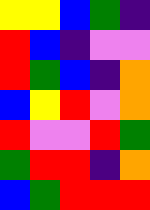[["yellow", "yellow", "blue", "green", "indigo"], ["red", "blue", "indigo", "violet", "violet"], ["red", "green", "blue", "indigo", "orange"], ["blue", "yellow", "red", "violet", "orange"], ["red", "violet", "violet", "red", "green"], ["green", "red", "red", "indigo", "orange"], ["blue", "green", "red", "red", "red"]]